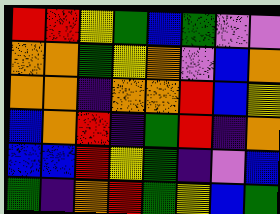[["red", "red", "yellow", "green", "blue", "green", "violet", "violet"], ["orange", "orange", "green", "yellow", "orange", "violet", "blue", "orange"], ["orange", "orange", "indigo", "orange", "orange", "red", "blue", "yellow"], ["blue", "orange", "red", "indigo", "green", "red", "indigo", "orange"], ["blue", "blue", "red", "yellow", "green", "indigo", "violet", "blue"], ["green", "indigo", "orange", "red", "green", "yellow", "blue", "green"]]